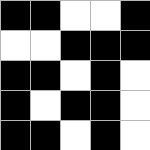[["black", "black", "white", "white", "black"], ["white", "white", "black", "black", "black"], ["black", "black", "white", "black", "white"], ["black", "white", "black", "black", "white"], ["black", "black", "white", "black", "white"]]